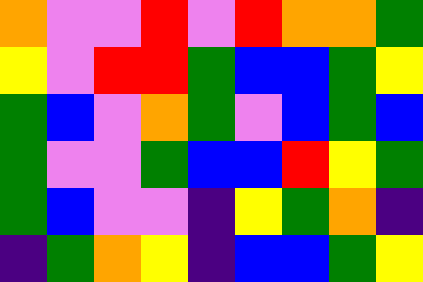[["orange", "violet", "violet", "red", "violet", "red", "orange", "orange", "green"], ["yellow", "violet", "red", "red", "green", "blue", "blue", "green", "yellow"], ["green", "blue", "violet", "orange", "green", "violet", "blue", "green", "blue"], ["green", "violet", "violet", "green", "blue", "blue", "red", "yellow", "green"], ["green", "blue", "violet", "violet", "indigo", "yellow", "green", "orange", "indigo"], ["indigo", "green", "orange", "yellow", "indigo", "blue", "blue", "green", "yellow"]]